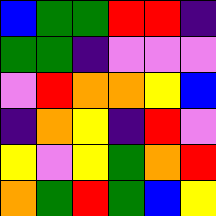[["blue", "green", "green", "red", "red", "indigo"], ["green", "green", "indigo", "violet", "violet", "violet"], ["violet", "red", "orange", "orange", "yellow", "blue"], ["indigo", "orange", "yellow", "indigo", "red", "violet"], ["yellow", "violet", "yellow", "green", "orange", "red"], ["orange", "green", "red", "green", "blue", "yellow"]]